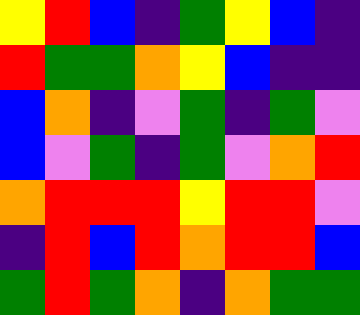[["yellow", "red", "blue", "indigo", "green", "yellow", "blue", "indigo"], ["red", "green", "green", "orange", "yellow", "blue", "indigo", "indigo"], ["blue", "orange", "indigo", "violet", "green", "indigo", "green", "violet"], ["blue", "violet", "green", "indigo", "green", "violet", "orange", "red"], ["orange", "red", "red", "red", "yellow", "red", "red", "violet"], ["indigo", "red", "blue", "red", "orange", "red", "red", "blue"], ["green", "red", "green", "orange", "indigo", "orange", "green", "green"]]